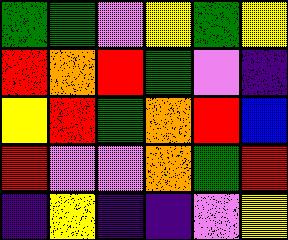[["green", "green", "violet", "yellow", "green", "yellow"], ["red", "orange", "red", "green", "violet", "indigo"], ["yellow", "red", "green", "orange", "red", "blue"], ["red", "violet", "violet", "orange", "green", "red"], ["indigo", "yellow", "indigo", "indigo", "violet", "yellow"]]